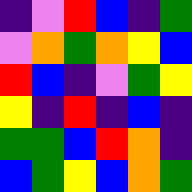[["indigo", "violet", "red", "blue", "indigo", "green"], ["violet", "orange", "green", "orange", "yellow", "blue"], ["red", "blue", "indigo", "violet", "green", "yellow"], ["yellow", "indigo", "red", "indigo", "blue", "indigo"], ["green", "green", "blue", "red", "orange", "indigo"], ["blue", "green", "yellow", "blue", "orange", "green"]]